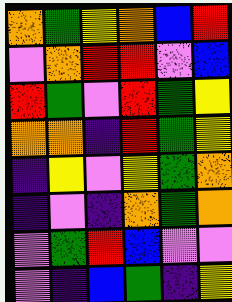[["orange", "green", "yellow", "orange", "blue", "red"], ["violet", "orange", "red", "red", "violet", "blue"], ["red", "green", "violet", "red", "green", "yellow"], ["orange", "orange", "indigo", "red", "green", "yellow"], ["indigo", "yellow", "violet", "yellow", "green", "orange"], ["indigo", "violet", "indigo", "orange", "green", "orange"], ["violet", "green", "red", "blue", "violet", "violet"], ["violet", "indigo", "blue", "green", "indigo", "yellow"]]